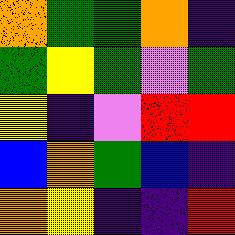[["orange", "green", "green", "orange", "indigo"], ["green", "yellow", "green", "violet", "green"], ["yellow", "indigo", "violet", "red", "red"], ["blue", "orange", "green", "blue", "indigo"], ["orange", "yellow", "indigo", "indigo", "red"]]